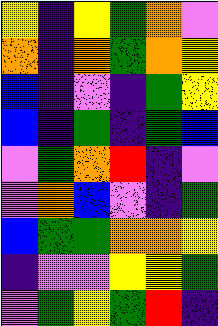[["yellow", "indigo", "yellow", "green", "orange", "violet"], ["orange", "indigo", "orange", "green", "orange", "yellow"], ["blue", "indigo", "violet", "indigo", "green", "yellow"], ["blue", "indigo", "green", "indigo", "green", "blue"], ["violet", "green", "orange", "red", "indigo", "violet"], ["violet", "orange", "blue", "violet", "indigo", "green"], ["blue", "green", "green", "orange", "orange", "yellow"], ["indigo", "violet", "violet", "yellow", "yellow", "green"], ["violet", "green", "yellow", "green", "red", "indigo"]]